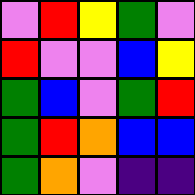[["violet", "red", "yellow", "green", "violet"], ["red", "violet", "violet", "blue", "yellow"], ["green", "blue", "violet", "green", "red"], ["green", "red", "orange", "blue", "blue"], ["green", "orange", "violet", "indigo", "indigo"]]